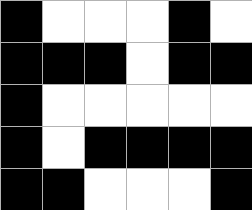[["black", "white", "white", "white", "black", "white"], ["black", "black", "black", "white", "black", "black"], ["black", "white", "white", "white", "white", "white"], ["black", "white", "black", "black", "black", "black"], ["black", "black", "white", "white", "white", "black"]]